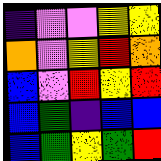[["indigo", "violet", "violet", "yellow", "yellow"], ["orange", "violet", "yellow", "red", "orange"], ["blue", "violet", "red", "yellow", "red"], ["blue", "green", "indigo", "blue", "blue"], ["blue", "green", "yellow", "green", "red"]]